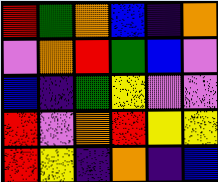[["red", "green", "orange", "blue", "indigo", "orange"], ["violet", "orange", "red", "green", "blue", "violet"], ["blue", "indigo", "green", "yellow", "violet", "violet"], ["red", "violet", "orange", "red", "yellow", "yellow"], ["red", "yellow", "indigo", "orange", "indigo", "blue"]]